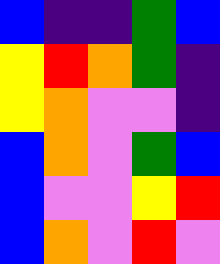[["blue", "indigo", "indigo", "green", "blue"], ["yellow", "red", "orange", "green", "indigo"], ["yellow", "orange", "violet", "violet", "indigo"], ["blue", "orange", "violet", "green", "blue"], ["blue", "violet", "violet", "yellow", "red"], ["blue", "orange", "violet", "red", "violet"]]